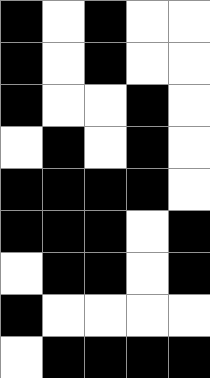[["black", "white", "black", "white", "white"], ["black", "white", "black", "white", "white"], ["black", "white", "white", "black", "white"], ["white", "black", "white", "black", "white"], ["black", "black", "black", "black", "white"], ["black", "black", "black", "white", "black"], ["white", "black", "black", "white", "black"], ["black", "white", "white", "white", "white"], ["white", "black", "black", "black", "black"]]